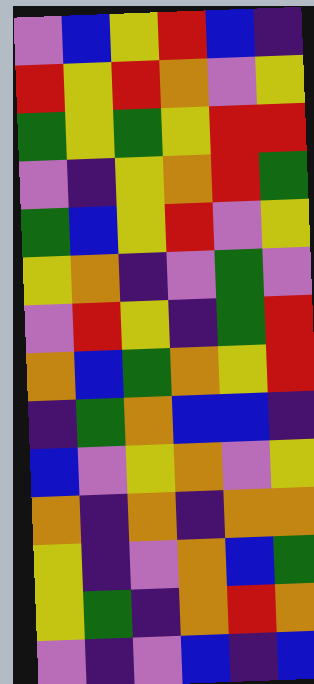[["violet", "blue", "yellow", "red", "blue", "indigo"], ["red", "yellow", "red", "orange", "violet", "yellow"], ["green", "yellow", "green", "yellow", "red", "red"], ["violet", "indigo", "yellow", "orange", "red", "green"], ["green", "blue", "yellow", "red", "violet", "yellow"], ["yellow", "orange", "indigo", "violet", "green", "violet"], ["violet", "red", "yellow", "indigo", "green", "red"], ["orange", "blue", "green", "orange", "yellow", "red"], ["indigo", "green", "orange", "blue", "blue", "indigo"], ["blue", "violet", "yellow", "orange", "violet", "yellow"], ["orange", "indigo", "orange", "indigo", "orange", "orange"], ["yellow", "indigo", "violet", "orange", "blue", "green"], ["yellow", "green", "indigo", "orange", "red", "orange"], ["violet", "indigo", "violet", "blue", "indigo", "blue"]]